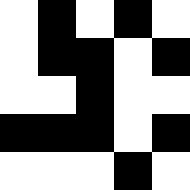[["white", "black", "white", "black", "white"], ["white", "black", "black", "white", "black"], ["white", "white", "black", "white", "white"], ["black", "black", "black", "white", "black"], ["white", "white", "white", "black", "white"]]